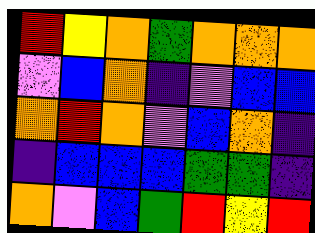[["red", "yellow", "orange", "green", "orange", "orange", "orange"], ["violet", "blue", "orange", "indigo", "violet", "blue", "blue"], ["orange", "red", "orange", "violet", "blue", "orange", "indigo"], ["indigo", "blue", "blue", "blue", "green", "green", "indigo"], ["orange", "violet", "blue", "green", "red", "yellow", "red"]]